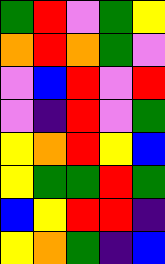[["green", "red", "violet", "green", "yellow"], ["orange", "red", "orange", "green", "violet"], ["violet", "blue", "red", "violet", "red"], ["violet", "indigo", "red", "violet", "green"], ["yellow", "orange", "red", "yellow", "blue"], ["yellow", "green", "green", "red", "green"], ["blue", "yellow", "red", "red", "indigo"], ["yellow", "orange", "green", "indigo", "blue"]]